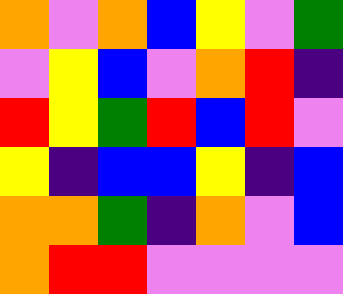[["orange", "violet", "orange", "blue", "yellow", "violet", "green"], ["violet", "yellow", "blue", "violet", "orange", "red", "indigo"], ["red", "yellow", "green", "red", "blue", "red", "violet"], ["yellow", "indigo", "blue", "blue", "yellow", "indigo", "blue"], ["orange", "orange", "green", "indigo", "orange", "violet", "blue"], ["orange", "red", "red", "violet", "violet", "violet", "violet"]]